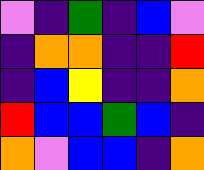[["violet", "indigo", "green", "indigo", "blue", "violet"], ["indigo", "orange", "orange", "indigo", "indigo", "red"], ["indigo", "blue", "yellow", "indigo", "indigo", "orange"], ["red", "blue", "blue", "green", "blue", "indigo"], ["orange", "violet", "blue", "blue", "indigo", "orange"]]